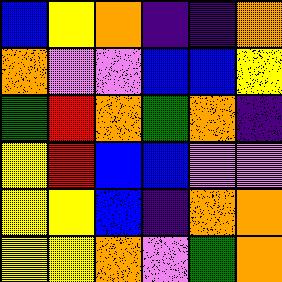[["blue", "yellow", "orange", "indigo", "indigo", "orange"], ["orange", "violet", "violet", "blue", "blue", "yellow"], ["green", "red", "orange", "green", "orange", "indigo"], ["yellow", "red", "blue", "blue", "violet", "violet"], ["yellow", "yellow", "blue", "indigo", "orange", "orange"], ["yellow", "yellow", "orange", "violet", "green", "orange"]]